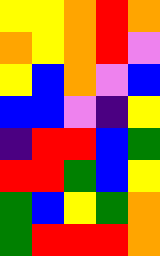[["yellow", "yellow", "orange", "red", "orange"], ["orange", "yellow", "orange", "red", "violet"], ["yellow", "blue", "orange", "violet", "blue"], ["blue", "blue", "violet", "indigo", "yellow"], ["indigo", "red", "red", "blue", "green"], ["red", "red", "green", "blue", "yellow"], ["green", "blue", "yellow", "green", "orange"], ["green", "red", "red", "red", "orange"]]